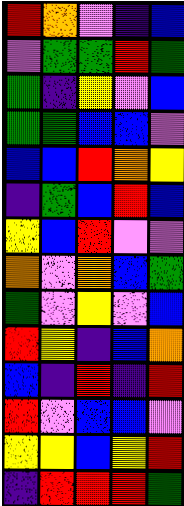[["red", "orange", "violet", "indigo", "blue"], ["violet", "green", "green", "red", "green"], ["green", "indigo", "yellow", "violet", "blue"], ["green", "green", "blue", "blue", "violet"], ["blue", "blue", "red", "orange", "yellow"], ["indigo", "green", "blue", "red", "blue"], ["yellow", "blue", "red", "violet", "violet"], ["orange", "violet", "orange", "blue", "green"], ["green", "violet", "yellow", "violet", "blue"], ["red", "yellow", "indigo", "blue", "orange"], ["blue", "indigo", "red", "indigo", "red"], ["red", "violet", "blue", "blue", "violet"], ["yellow", "yellow", "blue", "yellow", "red"], ["indigo", "red", "red", "red", "green"]]